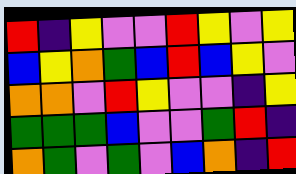[["red", "indigo", "yellow", "violet", "violet", "red", "yellow", "violet", "yellow"], ["blue", "yellow", "orange", "green", "blue", "red", "blue", "yellow", "violet"], ["orange", "orange", "violet", "red", "yellow", "violet", "violet", "indigo", "yellow"], ["green", "green", "green", "blue", "violet", "violet", "green", "red", "indigo"], ["orange", "green", "violet", "green", "violet", "blue", "orange", "indigo", "red"]]